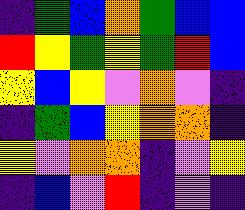[["indigo", "green", "blue", "orange", "green", "blue", "blue"], ["red", "yellow", "green", "yellow", "green", "red", "blue"], ["yellow", "blue", "yellow", "violet", "orange", "violet", "indigo"], ["indigo", "green", "blue", "yellow", "orange", "orange", "indigo"], ["yellow", "violet", "orange", "orange", "indigo", "violet", "yellow"], ["indigo", "blue", "violet", "red", "indigo", "violet", "indigo"]]